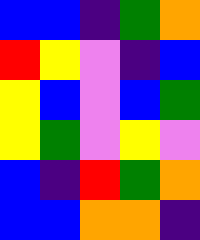[["blue", "blue", "indigo", "green", "orange"], ["red", "yellow", "violet", "indigo", "blue"], ["yellow", "blue", "violet", "blue", "green"], ["yellow", "green", "violet", "yellow", "violet"], ["blue", "indigo", "red", "green", "orange"], ["blue", "blue", "orange", "orange", "indigo"]]